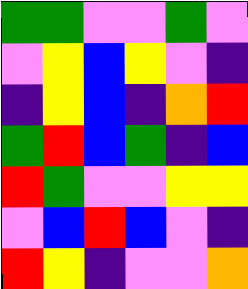[["green", "green", "violet", "violet", "green", "violet"], ["violet", "yellow", "blue", "yellow", "violet", "indigo"], ["indigo", "yellow", "blue", "indigo", "orange", "red"], ["green", "red", "blue", "green", "indigo", "blue"], ["red", "green", "violet", "violet", "yellow", "yellow"], ["violet", "blue", "red", "blue", "violet", "indigo"], ["red", "yellow", "indigo", "violet", "violet", "orange"]]